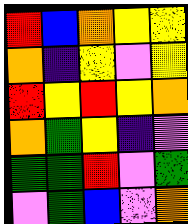[["red", "blue", "orange", "yellow", "yellow"], ["orange", "indigo", "yellow", "violet", "yellow"], ["red", "yellow", "red", "yellow", "orange"], ["orange", "green", "yellow", "indigo", "violet"], ["green", "green", "red", "violet", "green"], ["violet", "green", "blue", "violet", "orange"]]